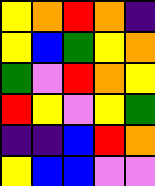[["yellow", "orange", "red", "orange", "indigo"], ["yellow", "blue", "green", "yellow", "orange"], ["green", "violet", "red", "orange", "yellow"], ["red", "yellow", "violet", "yellow", "green"], ["indigo", "indigo", "blue", "red", "orange"], ["yellow", "blue", "blue", "violet", "violet"]]